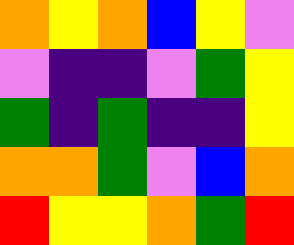[["orange", "yellow", "orange", "blue", "yellow", "violet"], ["violet", "indigo", "indigo", "violet", "green", "yellow"], ["green", "indigo", "green", "indigo", "indigo", "yellow"], ["orange", "orange", "green", "violet", "blue", "orange"], ["red", "yellow", "yellow", "orange", "green", "red"]]